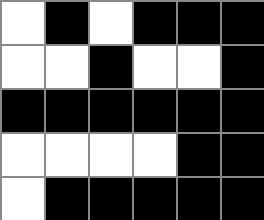[["white", "black", "white", "black", "black", "black"], ["white", "white", "black", "white", "white", "black"], ["black", "black", "black", "black", "black", "black"], ["white", "white", "white", "white", "black", "black"], ["white", "black", "black", "black", "black", "black"]]